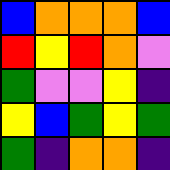[["blue", "orange", "orange", "orange", "blue"], ["red", "yellow", "red", "orange", "violet"], ["green", "violet", "violet", "yellow", "indigo"], ["yellow", "blue", "green", "yellow", "green"], ["green", "indigo", "orange", "orange", "indigo"]]